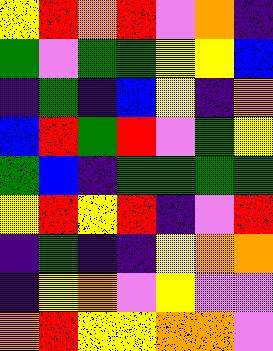[["yellow", "red", "orange", "red", "violet", "orange", "indigo"], ["green", "violet", "green", "green", "yellow", "yellow", "blue"], ["indigo", "green", "indigo", "blue", "yellow", "indigo", "orange"], ["blue", "red", "green", "red", "violet", "green", "yellow"], ["green", "blue", "indigo", "green", "green", "green", "green"], ["yellow", "red", "yellow", "red", "indigo", "violet", "red"], ["indigo", "green", "indigo", "indigo", "yellow", "orange", "orange"], ["indigo", "yellow", "orange", "violet", "yellow", "violet", "violet"], ["orange", "red", "yellow", "yellow", "orange", "orange", "violet"]]